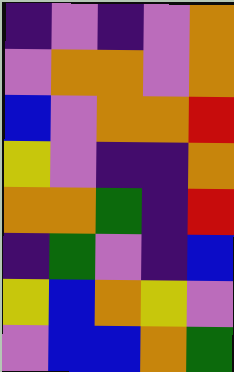[["indigo", "violet", "indigo", "violet", "orange"], ["violet", "orange", "orange", "violet", "orange"], ["blue", "violet", "orange", "orange", "red"], ["yellow", "violet", "indigo", "indigo", "orange"], ["orange", "orange", "green", "indigo", "red"], ["indigo", "green", "violet", "indigo", "blue"], ["yellow", "blue", "orange", "yellow", "violet"], ["violet", "blue", "blue", "orange", "green"]]